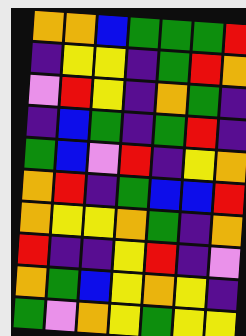[["orange", "orange", "blue", "green", "green", "green", "red"], ["indigo", "yellow", "yellow", "indigo", "green", "red", "orange"], ["violet", "red", "yellow", "indigo", "orange", "green", "indigo"], ["indigo", "blue", "green", "indigo", "green", "red", "indigo"], ["green", "blue", "violet", "red", "indigo", "yellow", "orange"], ["orange", "red", "indigo", "green", "blue", "blue", "red"], ["orange", "yellow", "yellow", "orange", "green", "indigo", "orange"], ["red", "indigo", "indigo", "yellow", "red", "indigo", "violet"], ["orange", "green", "blue", "yellow", "orange", "yellow", "indigo"], ["green", "violet", "orange", "yellow", "green", "yellow", "yellow"]]